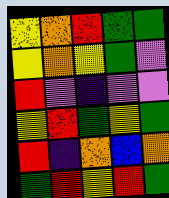[["yellow", "orange", "red", "green", "green"], ["yellow", "orange", "yellow", "green", "violet"], ["red", "violet", "indigo", "violet", "violet"], ["yellow", "red", "green", "yellow", "green"], ["red", "indigo", "orange", "blue", "orange"], ["green", "red", "yellow", "red", "green"]]